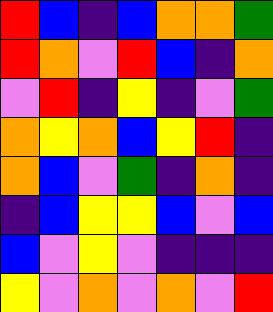[["red", "blue", "indigo", "blue", "orange", "orange", "green"], ["red", "orange", "violet", "red", "blue", "indigo", "orange"], ["violet", "red", "indigo", "yellow", "indigo", "violet", "green"], ["orange", "yellow", "orange", "blue", "yellow", "red", "indigo"], ["orange", "blue", "violet", "green", "indigo", "orange", "indigo"], ["indigo", "blue", "yellow", "yellow", "blue", "violet", "blue"], ["blue", "violet", "yellow", "violet", "indigo", "indigo", "indigo"], ["yellow", "violet", "orange", "violet", "orange", "violet", "red"]]